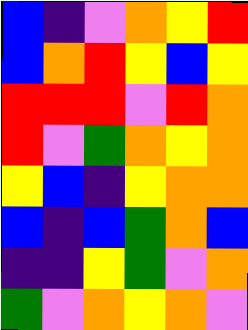[["blue", "indigo", "violet", "orange", "yellow", "red"], ["blue", "orange", "red", "yellow", "blue", "yellow"], ["red", "red", "red", "violet", "red", "orange"], ["red", "violet", "green", "orange", "yellow", "orange"], ["yellow", "blue", "indigo", "yellow", "orange", "orange"], ["blue", "indigo", "blue", "green", "orange", "blue"], ["indigo", "indigo", "yellow", "green", "violet", "orange"], ["green", "violet", "orange", "yellow", "orange", "violet"]]